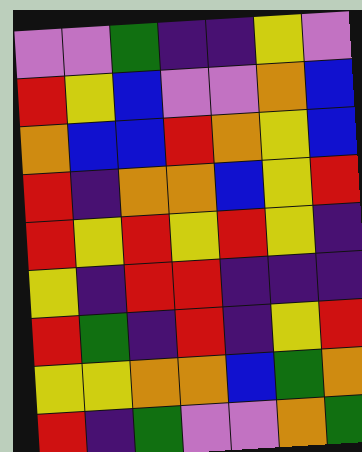[["violet", "violet", "green", "indigo", "indigo", "yellow", "violet"], ["red", "yellow", "blue", "violet", "violet", "orange", "blue"], ["orange", "blue", "blue", "red", "orange", "yellow", "blue"], ["red", "indigo", "orange", "orange", "blue", "yellow", "red"], ["red", "yellow", "red", "yellow", "red", "yellow", "indigo"], ["yellow", "indigo", "red", "red", "indigo", "indigo", "indigo"], ["red", "green", "indigo", "red", "indigo", "yellow", "red"], ["yellow", "yellow", "orange", "orange", "blue", "green", "orange"], ["red", "indigo", "green", "violet", "violet", "orange", "green"]]